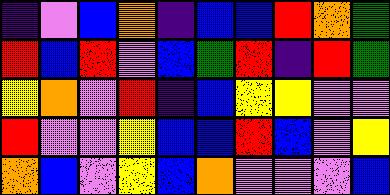[["indigo", "violet", "blue", "orange", "indigo", "blue", "blue", "red", "orange", "green"], ["red", "blue", "red", "violet", "blue", "green", "red", "indigo", "red", "green"], ["yellow", "orange", "violet", "red", "indigo", "blue", "yellow", "yellow", "violet", "violet"], ["red", "violet", "violet", "yellow", "blue", "blue", "red", "blue", "violet", "yellow"], ["orange", "blue", "violet", "yellow", "blue", "orange", "violet", "violet", "violet", "blue"]]